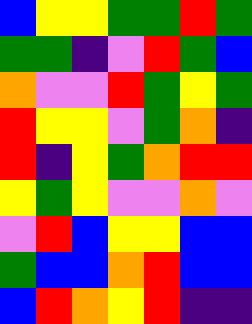[["blue", "yellow", "yellow", "green", "green", "red", "green"], ["green", "green", "indigo", "violet", "red", "green", "blue"], ["orange", "violet", "violet", "red", "green", "yellow", "green"], ["red", "yellow", "yellow", "violet", "green", "orange", "indigo"], ["red", "indigo", "yellow", "green", "orange", "red", "red"], ["yellow", "green", "yellow", "violet", "violet", "orange", "violet"], ["violet", "red", "blue", "yellow", "yellow", "blue", "blue"], ["green", "blue", "blue", "orange", "red", "blue", "blue"], ["blue", "red", "orange", "yellow", "red", "indigo", "indigo"]]